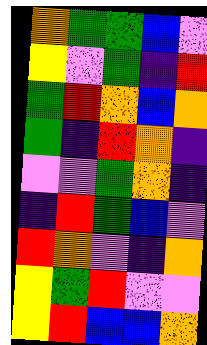[["orange", "green", "green", "blue", "violet"], ["yellow", "violet", "green", "indigo", "red"], ["green", "red", "orange", "blue", "orange"], ["green", "indigo", "red", "orange", "indigo"], ["violet", "violet", "green", "orange", "indigo"], ["indigo", "red", "green", "blue", "violet"], ["red", "orange", "violet", "indigo", "orange"], ["yellow", "green", "red", "violet", "violet"], ["yellow", "red", "blue", "blue", "orange"]]